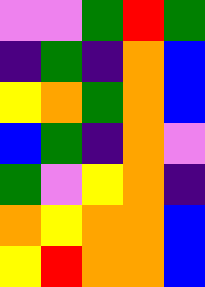[["violet", "violet", "green", "red", "green"], ["indigo", "green", "indigo", "orange", "blue"], ["yellow", "orange", "green", "orange", "blue"], ["blue", "green", "indigo", "orange", "violet"], ["green", "violet", "yellow", "orange", "indigo"], ["orange", "yellow", "orange", "orange", "blue"], ["yellow", "red", "orange", "orange", "blue"]]